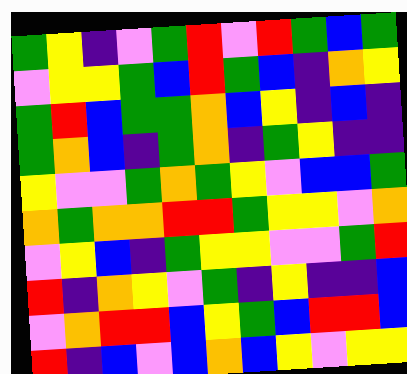[["green", "yellow", "indigo", "violet", "green", "red", "violet", "red", "green", "blue", "green"], ["violet", "yellow", "yellow", "green", "blue", "red", "green", "blue", "indigo", "orange", "yellow"], ["green", "red", "blue", "green", "green", "orange", "blue", "yellow", "indigo", "blue", "indigo"], ["green", "orange", "blue", "indigo", "green", "orange", "indigo", "green", "yellow", "indigo", "indigo"], ["yellow", "violet", "violet", "green", "orange", "green", "yellow", "violet", "blue", "blue", "green"], ["orange", "green", "orange", "orange", "red", "red", "green", "yellow", "yellow", "violet", "orange"], ["violet", "yellow", "blue", "indigo", "green", "yellow", "yellow", "violet", "violet", "green", "red"], ["red", "indigo", "orange", "yellow", "violet", "green", "indigo", "yellow", "indigo", "indigo", "blue"], ["violet", "orange", "red", "red", "blue", "yellow", "green", "blue", "red", "red", "blue"], ["red", "indigo", "blue", "violet", "blue", "orange", "blue", "yellow", "violet", "yellow", "yellow"]]